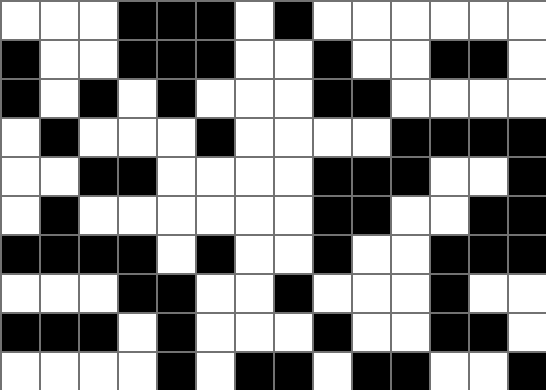[["white", "white", "white", "black", "black", "black", "white", "black", "white", "white", "white", "white", "white", "white"], ["black", "white", "white", "black", "black", "black", "white", "white", "black", "white", "white", "black", "black", "white"], ["black", "white", "black", "white", "black", "white", "white", "white", "black", "black", "white", "white", "white", "white"], ["white", "black", "white", "white", "white", "black", "white", "white", "white", "white", "black", "black", "black", "black"], ["white", "white", "black", "black", "white", "white", "white", "white", "black", "black", "black", "white", "white", "black"], ["white", "black", "white", "white", "white", "white", "white", "white", "black", "black", "white", "white", "black", "black"], ["black", "black", "black", "black", "white", "black", "white", "white", "black", "white", "white", "black", "black", "black"], ["white", "white", "white", "black", "black", "white", "white", "black", "white", "white", "white", "black", "white", "white"], ["black", "black", "black", "white", "black", "white", "white", "white", "black", "white", "white", "black", "black", "white"], ["white", "white", "white", "white", "black", "white", "black", "black", "white", "black", "black", "white", "white", "black"]]